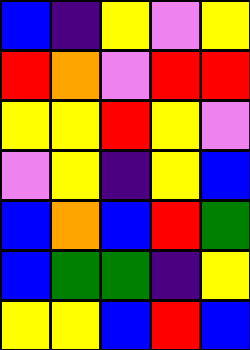[["blue", "indigo", "yellow", "violet", "yellow"], ["red", "orange", "violet", "red", "red"], ["yellow", "yellow", "red", "yellow", "violet"], ["violet", "yellow", "indigo", "yellow", "blue"], ["blue", "orange", "blue", "red", "green"], ["blue", "green", "green", "indigo", "yellow"], ["yellow", "yellow", "blue", "red", "blue"]]